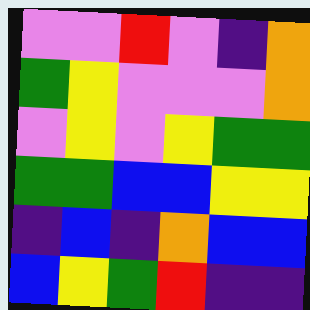[["violet", "violet", "red", "violet", "indigo", "orange"], ["green", "yellow", "violet", "violet", "violet", "orange"], ["violet", "yellow", "violet", "yellow", "green", "green"], ["green", "green", "blue", "blue", "yellow", "yellow"], ["indigo", "blue", "indigo", "orange", "blue", "blue"], ["blue", "yellow", "green", "red", "indigo", "indigo"]]